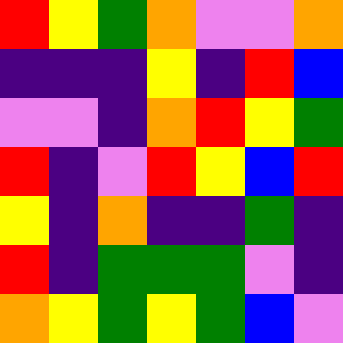[["red", "yellow", "green", "orange", "violet", "violet", "orange"], ["indigo", "indigo", "indigo", "yellow", "indigo", "red", "blue"], ["violet", "violet", "indigo", "orange", "red", "yellow", "green"], ["red", "indigo", "violet", "red", "yellow", "blue", "red"], ["yellow", "indigo", "orange", "indigo", "indigo", "green", "indigo"], ["red", "indigo", "green", "green", "green", "violet", "indigo"], ["orange", "yellow", "green", "yellow", "green", "blue", "violet"]]